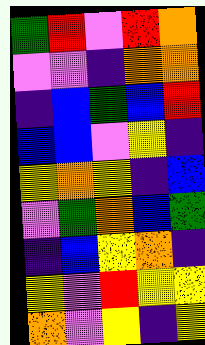[["green", "red", "violet", "red", "orange"], ["violet", "violet", "indigo", "orange", "orange"], ["indigo", "blue", "green", "blue", "red"], ["blue", "blue", "violet", "yellow", "indigo"], ["yellow", "orange", "yellow", "indigo", "blue"], ["violet", "green", "orange", "blue", "green"], ["indigo", "blue", "yellow", "orange", "indigo"], ["yellow", "violet", "red", "yellow", "yellow"], ["orange", "violet", "yellow", "indigo", "yellow"]]